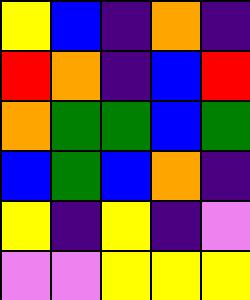[["yellow", "blue", "indigo", "orange", "indigo"], ["red", "orange", "indigo", "blue", "red"], ["orange", "green", "green", "blue", "green"], ["blue", "green", "blue", "orange", "indigo"], ["yellow", "indigo", "yellow", "indigo", "violet"], ["violet", "violet", "yellow", "yellow", "yellow"]]